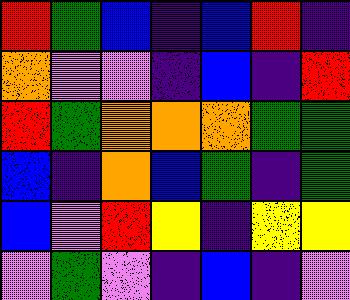[["red", "green", "blue", "indigo", "blue", "red", "indigo"], ["orange", "violet", "violet", "indigo", "blue", "indigo", "red"], ["red", "green", "orange", "orange", "orange", "green", "green"], ["blue", "indigo", "orange", "blue", "green", "indigo", "green"], ["blue", "violet", "red", "yellow", "indigo", "yellow", "yellow"], ["violet", "green", "violet", "indigo", "blue", "indigo", "violet"]]